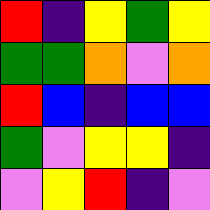[["red", "indigo", "yellow", "green", "yellow"], ["green", "green", "orange", "violet", "orange"], ["red", "blue", "indigo", "blue", "blue"], ["green", "violet", "yellow", "yellow", "indigo"], ["violet", "yellow", "red", "indigo", "violet"]]